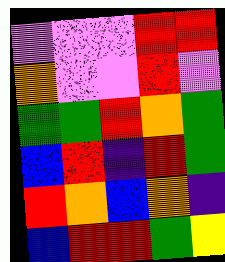[["violet", "violet", "violet", "red", "red"], ["orange", "violet", "violet", "red", "violet"], ["green", "green", "red", "orange", "green"], ["blue", "red", "indigo", "red", "green"], ["red", "orange", "blue", "orange", "indigo"], ["blue", "red", "red", "green", "yellow"]]